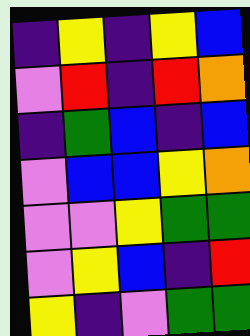[["indigo", "yellow", "indigo", "yellow", "blue"], ["violet", "red", "indigo", "red", "orange"], ["indigo", "green", "blue", "indigo", "blue"], ["violet", "blue", "blue", "yellow", "orange"], ["violet", "violet", "yellow", "green", "green"], ["violet", "yellow", "blue", "indigo", "red"], ["yellow", "indigo", "violet", "green", "green"]]